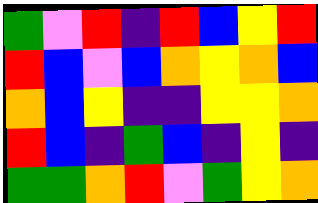[["green", "violet", "red", "indigo", "red", "blue", "yellow", "red"], ["red", "blue", "violet", "blue", "orange", "yellow", "orange", "blue"], ["orange", "blue", "yellow", "indigo", "indigo", "yellow", "yellow", "orange"], ["red", "blue", "indigo", "green", "blue", "indigo", "yellow", "indigo"], ["green", "green", "orange", "red", "violet", "green", "yellow", "orange"]]